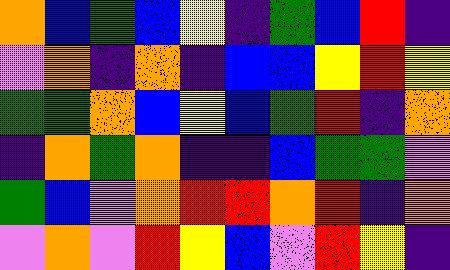[["orange", "blue", "green", "blue", "yellow", "indigo", "green", "blue", "red", "indigo"], ["violet", "orange", "indigo", "orange", "indigo", "blue", "blue", "yellow", "red", "yellow"], ["green", "green", "orange", "blue", "yellow", "blue", "green", "red", "indigo", "orange"], ["indigo", "orange", "green", "orange", "indigo", "indigo", "blue", "green", "green", "violet"], ["green", "blue", "violet", "orange", "red", "red", "orange", "red", "indigo", "orange"], ["violet", "orange", "violet", "red", "yellow", "blue", "violet", "red", "yellow", "indigo"]]